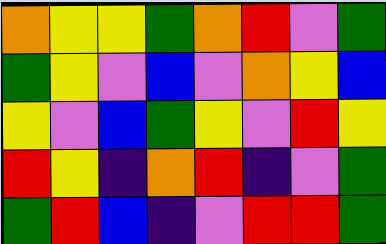[["orange", "yellow", "yellow", "green", "orange", "red", "violet", "green"], ["green", "yellow", "violet", "blue", "violet", "orange", "yellow", "blue"], ["yellow", "violet", "blue", "green", "yellow", "violet", "red", "yellow"], ["red", "yellow", "indigo", "orange", "red", "indigo", "violet", "green"], ["green", "red", "blue", "indigo", "violet", "red", "red", "green"]]